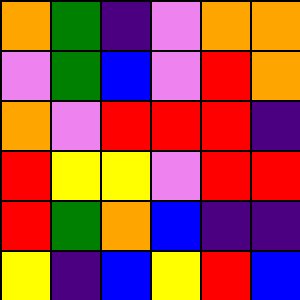[["orange", "green", "indigo", "violet", "orange", "orange"], ["violet", "green", "blue", "violet", "red", "orange"], ["orange", "violet", "red", "red", "red", "indigo"], ["red", "yellow", "yellow", "violet", "red", "red"], ["red", "green", "orange", "blue", "indigo", "indigo"], ["yellow", "indigo", "blue", "yellow", "red", "blue"]]